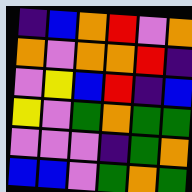[["indigo", "blue", "orange", "red", "violet", "orange"], ["orange", "violet", "orange", "orange", "red", "indigo"], ["violet", "yellow", "blue", "red", "indigo", "blue"], ["yellow", "violet", "green", "orange", "green", "green"], ["violet", "violet", "violet", "indigo", "green", "orange"], ["blue", "blue", "violet", "green", "orange", "green"]]